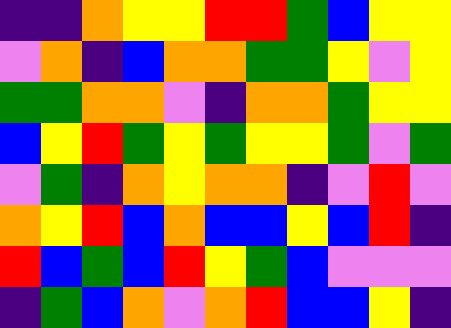[["indigo", "indigo", "orange", "yellow", "yellow", "red", "red", "green", "blue", "yellow", "yellow"], ["violet", "orange", "indigo", "blue", "orange", "orange", "green", "green", "yellow", "violet", "yellow"], ["green", "green", "orange", "orange", "violet", "indigo", "orange", "orange", "green", "yellow", "yellow"], ["blue", "yellow", "red", "green", "yellow", "green", "yellow", "yellow", "green", "violet", "green"], ["violet", "green", "indigo", "orange", "yellow", "orange", "orange", "indigo", "violet", "red", "violet"], ["orange", "yellow", "red", "blue", "orange", "blue", "blue", "yellow", "blue", "red", "indigo"], ["red", "blue", "green", "blue", "red", "yellow", "green", "blue", "violet", "violet", "violet"], ["indigo", "green", "blue", "orange", "violet", "orange", "red", "blue", "blue", "yellow", "indigo"]]